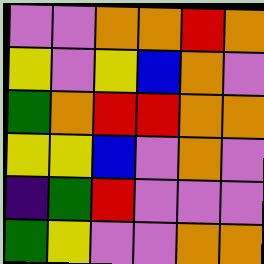[["violet", "violet", "orange", "orange", "red", "orange"], ["yellow", "violet", "yellow", "blue", "orange", "violet"], ["green", "orange", "red", "red", "orange", "orange"], ["yellow", "yellow", "blue", "violet", "orange", "violet"], ["indigo", "green", "red", "violet", "violet", "violet"], ["green", "yellow", "violet", "violet", "orange", "orange"]]